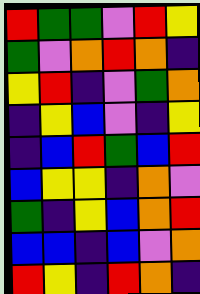[["red", "green", "green", "violet", "red", "yellow"], ["green", "violet", "orange", "red", "orange", "indigo"], ["yellow", "red", "indigo", "violet", "green", "orange"], ["indigo", "yellow", "blue", "violet", "indigo", "yellow"], ["indigo", "blue", "red", "green", "blue", "red"], ["blue", "yellow", "yellow", "indigo", "orange", "violet"], ["green", "indigo", "yellow", "blue", "orange", "red"], ["blue", "blue", "indigo", "blue", "violet", "orange"], ["red", "yellow", "indigo", "red", "orange", "indigo"]]